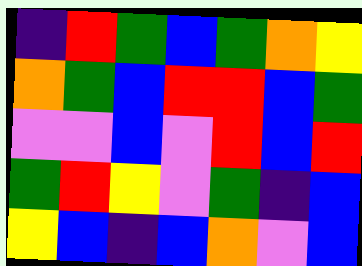[["indigo", "red", "green", "blue", "green", "orange", "yellow"], ["orange", "green", "blue", "red", "red", "blue", "green"], ["violet", "violet", "blue", "violet", "red", "blue", "red"], ["green", "red", "yellow", "violet", "green", "indigo", "blue"], ["yellow", "blue", "indigo", "blue", "orange", "violet", "blue"]]